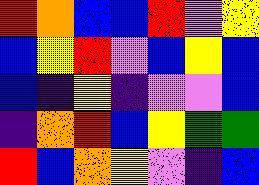[["red", "orange", "blue", "blue", "red", "violet", "yellow"], ["blue", "yellow", "red", "violet", "blue", "yellow", "blue"], ["blue", "indigo", "yellow", "indigo", "violet", "violet", "blue"], ["indigo", "orange", "red", "blue", "yellow", "green", "green"], ["red", "blue", "orange", "yellow", "violet", "indigo", "blue"]]